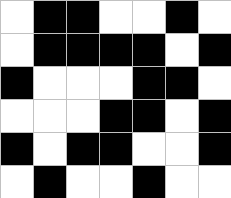[["white", "black", "black", "white", "white", "black", "white"], ["white", "black", "black", "black", "black", "white", "black"], ["black", "white", "white", "white", "black", "black", "white"], ["white", "white", "white", "black", "black", "white", "black"], ["black", "white", "black", "black", "white", "white", "black"], ["white", "black", "white", "white", "black", "white", "white"]]